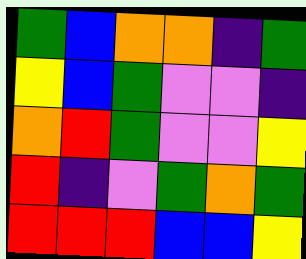[["green", "blue", "orange", "orange", "indigo", "green"], ["yellow", "blue", "green", "violet", "violet", "indigo"], ["orange", "red", "green", "violet", "violet", "yellow"], ["red", "indigo", "violet", "green", "orange", "green"], ["red", "red", "red", "blue", "blue", "yellow"]]